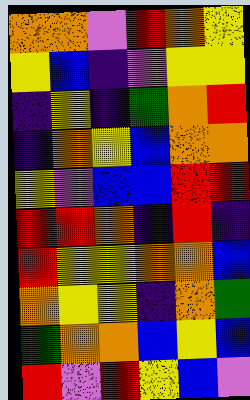[["orange", "orange", "violet", "red", "orange", "yellow"], ["yellow", "blue", "indigo", "violet", "yellow", "yellow"], ["indigo", "yellow", "indigo", "green", "orange", "red"], ["indigo", "orange", "yellow", "blue", "orange", "orange"], ["yellow", "violet", "blue", "blue", "red", "red"], ["red", "red", "orange", "indigo", "red", "indigo"], ["red", "yellow", "yellow", "orange", "orange", "blue"], ["orange", "yellow", "yellow", "indigo", "orange", "green"], ["green", "orange", "orange", "blue", "yellow", "blue"], ["red", "violet", "red", "yellow", "blue", "violet"]]